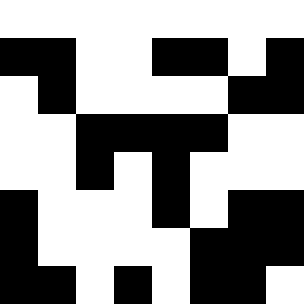[["white", "white", "white", "white", "white", "white", "white", "white"], ["black", "black", "white", "white", "black", "black", "white", "black"], ["white", "black", "white", "white", "white", "white", "black", "black"], ["white", "white", "black", "black", "black", "black", "white", "white"], ["white", "white", "black", "white", "black", "white", "white", "white"], ["black", "white", "white", "white", "black", "white", "black", "black"], ["black", "white", "white", "white", "white", "black", "black", "black"], ["black", "black", "white", "black", "white", "black", "black", "white"]]